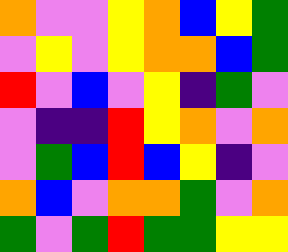[["orange", "violet", "violet", "yellow", "orange", "blue", "yellow", "green"], ["violet", "yellow", "violet", "yellow", "orange", "orange", "blue", "green"], ["red", "violet", "blue", "violet", "yellow", "indigo", "green", "violet"], ["violet", "indigo", "indigo", "red", "yellow", "orange", "violet", "orange"], ["violet", "green", "blue", "red", "blue", "yellow", "indigo", "violet"], ["orange", "blue", "violet", "orange", "orange", "green", "violet", "orange"], ["green", "violet", "green", "red", "green", "green", "yellow", "yellow"]]